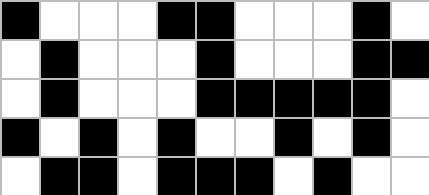[["black", "white", "white", "white", "black", "black", "white", "white", "white", "black", "white"], ["white", "black", "white", "white", "white", "black", "white", "white", "white", "black", "black"], ["white", "black", "white", "white", "white", "black", "black", "black", "black", "black", "white"], ["black", "white", "black", "white", "black", "white", "white", "black", "white", "black", "white"], ["white", "black", "black", "white", "black", "black", "black", "white", "black", "white", "white"]]